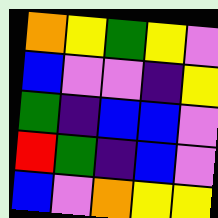[["orange", "yellow", "green", "yellow", "violet"], ["blue", "violet", "violet", "indigo", "yellow"], ["green", "indigo", "blue", "blue", "violet"], ["red", "green", "indigo", "blue", "violet"], ["blue", "violet", "orange", "yellow", "yellow"]]